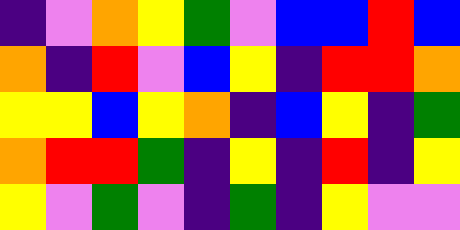[["indigo", "violet", "orange", "yellow", "green", "violet", "blue", "blue", "red", "blue"], ["orange", "indigo", "red", "violet", "blue", "yellow", "indigo", "red", "red", "orange"], ["yellow", "yellow", "blue", "yellow", "orange", "indigo", "blue", "yellow", "indigo", "green"], ["orange", "red", "red", "green", "indigo", "yellow", "indigo", "red", "indigo", "yellow"], ["yellow", "violet", "green", "violet", "indigo", "green", "indigo", "yellow", "violet", "violet"]]